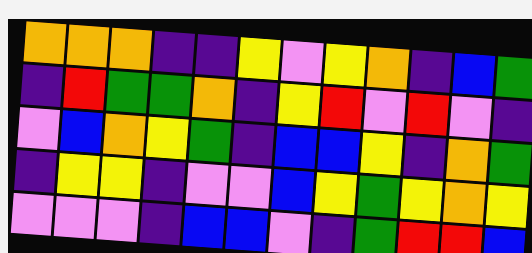[["orange", "orange", "orange", "indigo", "indigo", "yellow", "violet", "yellow", "orange", "indigo", "blue", "green"], ["indigo", "red", "green", "green", "orange", "indigo", "yellow", "red", "violet", "red", "violet", "indigo"], ["violet", "blue", "orange", "yellow", "green", "indigo", "blue", "blue", "yellow", "indigo", "orange", "green"], ["indigo", "yellow", "yellow", "indigo", "violet", "violet", "blue", "yellow", "green", "yellow", "orange", "yellow"], ["violet", "violet", "violet", "indigo", "blue", "blue", "violet", "indigo", "green", "red", "red", "blue"]]